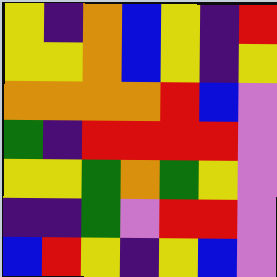[["yellow", "indigo", "orange", "blue", "yellow", "indigo", "red"], ["yellow", "yellow", "orange", "blue", "yellow", "indigo", "yellow"], ["orange", "orange", "orange", "orange", "red", "blue", "violet"], ["green", "indigo", "red", "red", "red", "red", "violet"], ["yellow", "yellow", "green", "orange", "green", "yellow", "violet"], ["indigo", "indigo", "green", "violet", "red", "red", "violet"], ["blue", "red", "yellow", "indigo", "yellow", "blue", "violet"]]